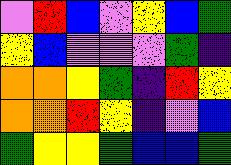[["violet", "red", "blue", "violet", "yellow", "blue", "green"], ["yellow", "blue", "violet", "violet", "violet", "green", "indigo"], ["orange", "orange", "yellow", "green", "indigo", "red", "yellow"], ["orange", "orange", "red", "yellow", "indigo", "violet", "blue"], ["green", "yellow", "yellow", "green", "blue", "blue", "green"]]